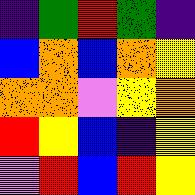[["indigo", "green", "red", "green", "indigo"], ["blue", "orange", "blue", "orange", "yellow"], ["orange", "orange", "violet", "yellow", "orange"], ["red", "yellow", "blue", "indigo", "yellow"], ["violet", "red", "blue", "red", "yellow"]]